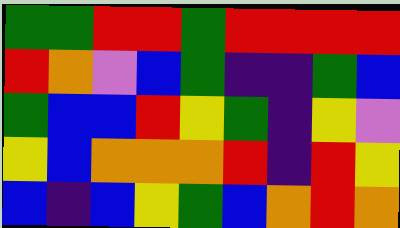[["green", "green", "red", "red", "green", "red", "red", "red", "red"], ["red", "orange", "violet", "blue", "green", "indigo", "indigo", "green", "blue"], ["green", "blue", "blue", "red", "yellow", "green", "indigo", "yellow", "violet"], ["yellow", "blue", "orange", "orange", "orange", "red", "indigo", "red", "yellow"], ["blue", "indigo", "blue", "yellow", "green", "blue", "orange", "red", "orange"]]